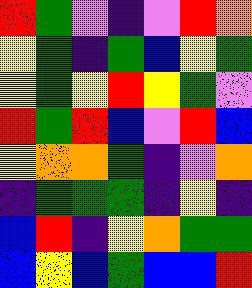[["red", "green", "violet", "indigo", "violet", "red", "orange"], ["yellow", "green", "indigo", "green", "blue", "yellow", "green"], ["yellow", "green", "yellow", "red", "yellow", "green", "violet"], ["red", "green", "red", "blue", "violet", "red", "blue"], ["yellow", "orange", "orange", "green", "indigo", "violet", "orange"], ["indigo", "green", "green", "green", "indigo", "yellow", "indigo"], ["blue", "red", "indigo", "yellow", "orange", "green", "green"], ["blue", "yellow", "blue", "green", "blue", "blue", "red"]]